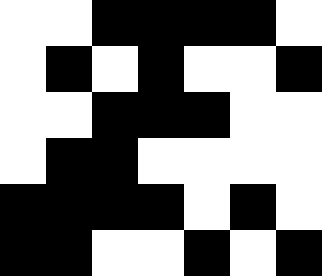[["white", "white", "black", "black", "black", "black", "white"], ["white", "black", "white", "black", "white", "white", "black"], ["white", "white", "black", "black", "black", "white", "white"], ["white", "black", "black", "white", "white", "white", "white"], ["black", "black", "black", "black", "white", "black", "white"], ["black", "black", "white", "white", "black", "white", "black"]]